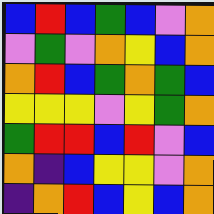[["blue", "red", "blue", "green", "blue", "violet", "orange"], ["violet", "green", "violet", "orange", "yellow", "blue", "orange"], ["orange", "red", "blue", "green", "orange", "green", "blue"], ["yellow", "yellow", "yellow", "violet", "yellow", "green", "orange"], ["green", "red", "red", "blue", "red", "violet", "blue"], ["orange", "indigo", "blue", "yellow", "yellow", "violet", "orange"], ["indigo", "orange", "red", "blue", "yellow", "blue", "orange"]]